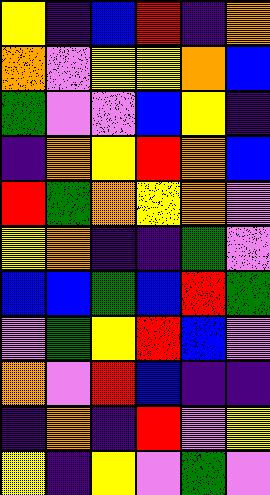[["yellow", "indigo", "blue", "red", "indigo", "orange"], ["orange", "violet", "yellow", "yellow", "orange", "blue"], ["green", "violet", "violet", "blue", "yellow", "indigo"], ["indigo", "orange", "yellow", "red", "orange", "blue"], ["red", "green", "orange", "yellow", "orange", "violet"], ["yellow", "orange", "indigo", "indigo", "green", "violet"], ["blue", "blue", "green", "blue", "red", "green"], ["violet", "green", "yellow", "red", "blue", "violet"], ["orange", "violet", "red", "blue", "indigo", "indigo"], ["indigo", "orange", "indigo", "red", "violet", "yellow"], ["yellow", "indigo", "yellow", "violet", "green", "violet"]]